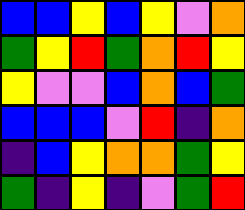[["blue", "blue", "yellow", "blue", "yellow", "violet", "orange"], ["green", "yellow", "red", "green", "orange", "red", "yellow"], ["yellow", "violet", "violet", "blue", "orange", "blue", "green"], ["blue", "blue", "blue", "violet", "red", "indigo", "orange"], ["indigo", "blue", "yellow", "orange", "orange", "green", "yellow"], ["green", "indigo", "yellow", "indigo", "violet", "green", "red"]]